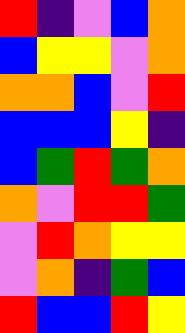[["red", "indigo", "violet", "blue", "orange"], ["blue", "yellow", "yellow", "violet", "orange"], ["orange", "orange", "blue", "violet", "red"], ["blue", "blue", "blue", "yellow", "indigo"], ["blue", "green", "red", "green", "orange"], ["orange", "violet", "red", "red", "green"], ["violet", "red", "orange", "yellow", "yellow"], ["violet", "orange", "indigo", "green", "blue"], ["red", "blue", "blue", "red", "yellow"]]